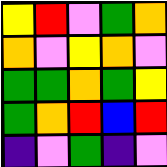[["yellow", "red", "violet", "green", "orange"], ["orange", "violet", "yellow", "orange", "violet"], ["green", "green", "orange", "green", "yellow"], ["green", "orange", "red", "blue", "red"], ["indigo", "violet", "green", "indigo", "violet"]]